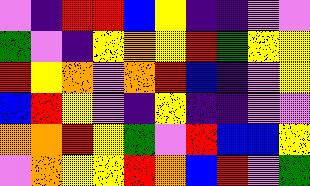[["violet", "indigo", "red", "red", "blue", "yellow", "indigo", "indigo", "violet", "violet"], ["green", "violet", "indigo", "yellow", "orange", "yellow", "red", "green", "yellow", "yellow"], ["red", "yellow", "orange", "violet", "orange", "red", "blue", "indigo", "violet", "yellow"], ["blue", "red", "yellow", "violet", "indigo", "yellow", "indigo", "indigo", "violet", "violet"], ["orange", "orange", "red", "yellow", "green", "violet", "red", "blue", "blue", "yellow"], ["violet", "orange", "yellow", "yellow", "red", "orange", "blue", "red", "violet", "green"]]